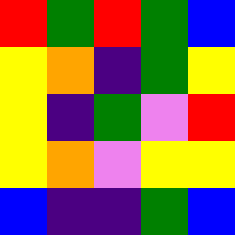[["red", "green", "red", "green", "blue"], ["yellow", "orange", "indigo", "green", "yellow"], ["yellow", "indigo", "green", "violet", "red"], ["yellow", "orange", "violet", "yellow", "yellow"], ["blue", "indigo", "indigo", "green", "blue"]]